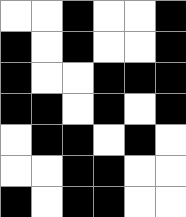[["white", "white", "black", "white", "white", "black"], ["black", "white", "black", "white", "white", "black"], ["black", "white", "white", "black", "black", "black"], ["black", "black", "white", "black", "white", "black"], ["white", "black", "black", "white", "black", "white"], ["white", "white", "black", "black", "white", "white"], ["black", "white", "black", "black", "white", "white"]]